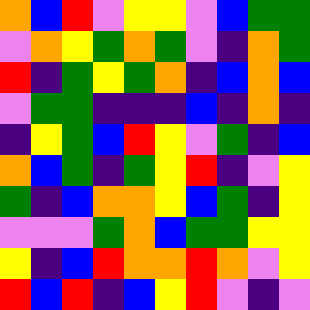[["orange", "blue", "red", "violet", "yellow", "yellow", "violet", "blue", "green", "green"], ["violet", "orange", "yellow", "green", "orange", "green", "violet", "indigo", "orange", "green"], ["red", "indigo", "green", "yellow", "green", "orange", "indigo", "blue", "orange", "blue"], ["violet", "green", "green", "indigo", "indigo", "indigo", "blue", "indigo", "orange", "indigo"], ["indigo", "yellow", "green", "blue", "red", "yellow", "violet", "green", "indigo", "blue"], ["orange", "blue", "green", "indigo", "green", "yellow", "red", "indigo", "violet", "yellow"], ["green", "indigo", "blue", "orange", "orange", "yellow", "blue", "green", "indigo", "yellow"], ["violet", "violet", "violet", "green", "orange", "blue", "green", "green", "yellow", "yellow"], ["yellow", "indigo", "blue", "red", "orange", "orange", "red", "orange", "violet", "yellow"], ["red", "blue", "red", "indigo", "blue", "yellow", "red", "violet", "indigo", "violet"]]